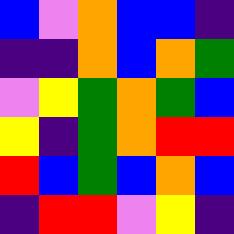[["blue", "violet", "orange", "blue", "blue", "indigo"], ["indigo", "indigo", "orange", "blue", "orange", "green"], ["violet", "yellow", "green", "orange", "green", "blue"], ["yellow", "indigo", "green", "orange", "red", "red"], ["red", "blue", "green", "blue", "orange", "blue"], ["indigo", "red", "red", "violet", "yellow", "indigo"]]